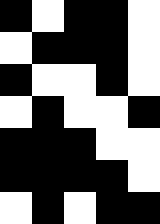[["black", "white", "black", "black", "white"], ["white", "black", "black", "black", "white"], ["black", "white", "white", "black", "white"], ["white", "black", "white", "white", "black"], ["black", "black", "black", "white", "white"], ["black", "black", "black", "black", "white"], ["white", "black", "white", "black", "black"]]